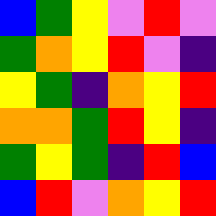[["blue", "green", "yellow", "violet", "red", "violet"], ["green", "orange", "yellow", "red", "violet", "indigo"], ["yellow", "green", "indigo", "orange", "yellow", "red"], ["orange", "orange", "green", "red", "yellow", "indigo"], ["green", "yellow", "green", "indigo", "red", "blue"], ["blue", "red", "violet", "orange", "yellow", "red"]]